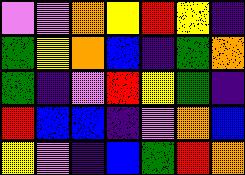[["violet", "violet", "orange", "yellow", "red", "yellow", "indigo"], ["green", "yellow", "orange", "blue", "indigo", "green", "orange"], ["green", "indigo", "violet", "red", "yellow", "green", "indigo"], ["red", "blue", "blue", "indigo", "violet", "orange", "blue"], ["yellow", "violet", "indigo", "blue", "green", "red", "orange"]]